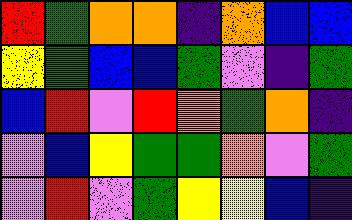[["red", "green", "orange", "orange", "indigo", "orange", "blue", "blue"], ["yellow", "green", "blue", "blue", "green", "violet", "indigo", "green"], ["blue", "red", "violet", "red", "orange", "green", "orange", "indigo"], ["violet", "blue", "yellow", "green", "green", "orange", "violet", "green"], ["violet", "red", "violet", "green", "yellow", "yellow", "blue", "indigo"]]